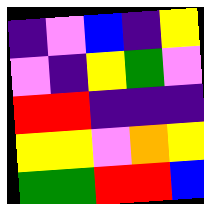[["indigo", "violet", "blue", "indigo", "yellow"], ["violet", "indigo", "yellow", "green", "violet"], ["red", "red", "indigo", "indigo", "indigo"], ["yellow", "yellow", "violet", "orange", "yellow"], ["green", "green", "red", "red", "blue"]]